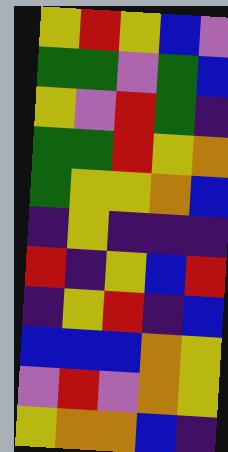[["yellow", "red", "yellow", "blue", "violet"], ["green", "green", "violet", "green", "blue"], ["yellow", "violet", "red", "green", "indigo"], ["green", "green", "red", "yellow", "orange"], ["green", "yellow", "yellow", "orange", "blue"], ["indigo", "yellow", "indigo", "indigo", "indigo"], ["red", "indigo", "yellow", "blue", "red"], ["indigo", "yellow", "red", "indigo", "blue"], ["blue", "blue", "blue", "orange", "yellow"], ["violet", "red", "violet", "orange", "yellow"], ["yellow", "orange", "orange", "blue", "indigo"]]